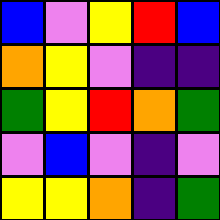[["blue", "violet", "yellow", "red", "blue"], ["orange", "yellow", "violet", "indigo", "indigo"], ["green", "yellow", "red", "orange", "green"], ["violet", "blue", "violet", "indigo", "violet"], ["yellow", "yellow", "orange", "indigo", "green"]]